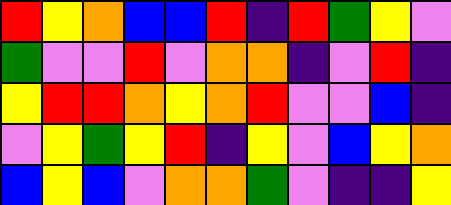[["red", "yellow", "orange", "blue", "blue", "red", "indigo", "red", "green", "yellow", "violet"], ["green", "violet", "violet", "red", "violet", "orange", "orange", "indigo", "violet", "red", "indigo"], ["yellow", "red", "red", "orange", "yellow", "orange", "red", "violet", "violet", "blue", "indigo"], ["violet", "yellow", "green", "yellow", "red", "indigo", "yellow", "violet", "blue", "yellow", "orange"], ["blue", "yellow", "blue", "violet", "orange", "orange", "green", "violet", "indigo", "indigo", "yellow"]]